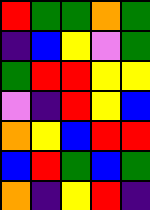[["red", "green", "green", "orange", "green"], ["indigo", "blue", "yellow", "violet", "green"], ["green", "red", "red", "yellow", "yellow"], ["violet", "indigo", "red", "yellow", "blue"], ["orange", "yellow", "blue", "red", "red"], ["blue", "red", "green", "blue", "green"], ["orange", "indigo", "yellow", "red", "indigo"]]